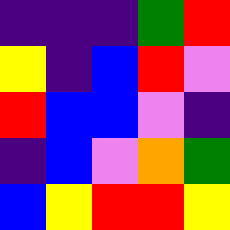[["indigo", "indigo", "indigo", "green", "red"], ["yellow", "indigo", "blue", "red", "violet"], ["red", "blue", "blue", "violet", "indigo"], ["indigo", "blue", "violet", "orange", "green"], ["blue", "yellow", "red", "red", "yellow"]]